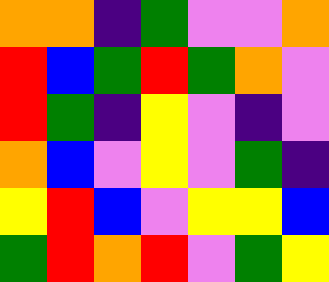[["orange", "orange", "indigo", "green", "violet", "violet", "orange"], ["red", "blue", "green", "red", "green", "orange", "violet"], ["red", "green", "indigo", "yellow", "violet", "indigo", "violet"], ["orange", "blue", "violet", "yellow", "violet", "green", "indigo"], ["yellow", "red", "blue", "violet", "yellow", "yellow", "blue"], ["green", "red", "orange", "red", "violet", "green", "yellow"]]